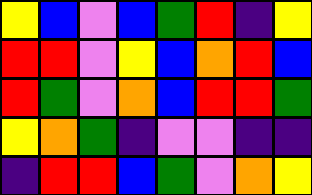[["yellow", "blue", "violet", "blue", "green", "red", "indigo", "yellow"], ["red", "red", "violet", "yellow", "blue", "orange", "red", "blue"], ["red", "green", "violet", "orange", "blue", "red", "red", "green"], ["yellow", "orange", "green", "indigo", "violet", "violet", "indigo", "indigo"], ["indigo", "red", "red", "blue", "green", "violet", "orange", "yellow"]]